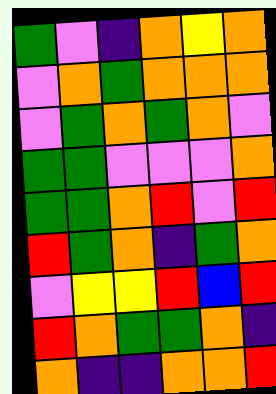[["green", "violet", "indigo", "orange", "yellow", "orange"], ["violet", "orange", "green", "orange", "orange", "orange"], ["violet", "green", "orange", "green", "orange", "violet"], ["green", "green", "violet", "violet", "violet", "orange"], ["green", "green", "orange", "red", "violet", "red"], ["red", "green", "orange", "indigo", "green", "orange"], ["violet", "yellow", "yellow", "red", "blue", "red"], ["red", "orange", "green", "green", "orange", "indigo"], ["orange", "indigo", "indigo", "orange", "orange", "red"]]